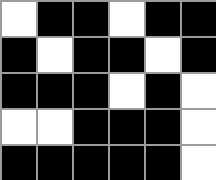[["white", "black", "black", "white", "black", "black"], ["black", "white", "black", "black", "white", "black"], ["black", "black", "black", "white", "black", "white"], ["white", "white", "black", "black", "black", "white"], ["black", "black", "black", "black", "black", "white"]]